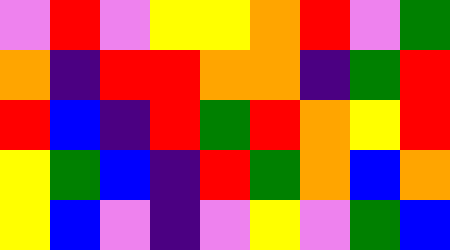[["violet", "red", "violet", "yellow", "yellow", "orange", "red", "violet", "green"], ["orange", "indigo", "red", "red", "orange", "orange", "indigo", "green", "red"], ["red", "blue", "indigo", "red", "green", "red", "orange", "yellow", "red"], ["yellow", "green", "blue", "indigo", "red", "green", "orange", "blue", "orange"], ["yellow", "blue", "violet", "indigo", "violet", "yellow", "violet", "green", "blue"]]